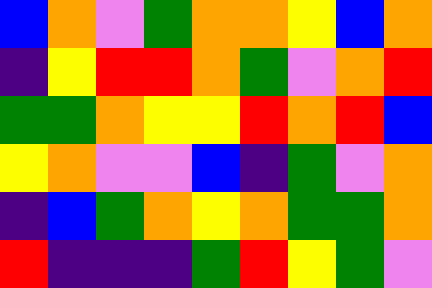[["blue", "orange", "violet", "green", "orange", "orange", "yellow", "blue", "orange"], ["indigo", "yellow", "red", "red", "orange", "green", "violet", "orange", "red"], ["green", "green", "orange", "yellow", "yellow", "red", "orange", "red", "blue"], ["yellow", "orange", "violet", "violet", "blue", "indigo", "green", "violet", "orange"], ["indigo", "blue", "green", "orange", "yellow", "orange", "green", "green", "orange"], ["red", "indigo", "indigo", "indigo", "green", "red", "yellow", "green", "violet"]]